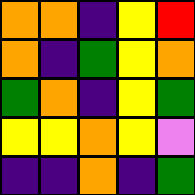[["orange", "orange", "indigo", "yellow", "red"], ["orange", "indigo", "green", "yellow", "orange"], ["green", "orange", "indigo", "yellow", "green"], ["yellow", "yellow", "orange", "yellow", "violet"], ["indigo", "indigo", "orange", "indigo", "green"]]